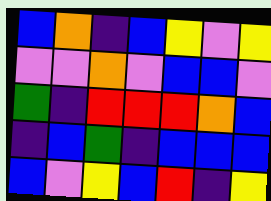[["blue", "orange", "indigo", "blue", "yellow", "violet", "yellow"], ["violet", "violet", "orange", "violet", "blue", "blue", "violet"], ["green", "indigo", "red", "red", "red", "orange", "blue"], ["indigo", "blue", "green", "indigo", "blue", "blue", "blue"], ["blue", "violet", "yellow", "blue", "red", "indigo", "yellow"]]